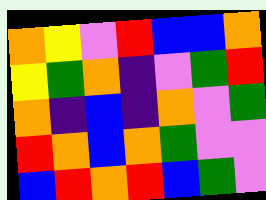[["orange", "yellow", "violet", "red", "blue", "blue", "orange"], ["yellow", "green", "orange", "indigo", "violet", "green", "red"], ["orange", "indigo", "blue", "indigo", "orange", "violet", "green"], ["red", "orange", "blue", "orange", "green", "violet", "violet"], ["blue", "red", "orange", "red", "blue", "green", "violet"]]